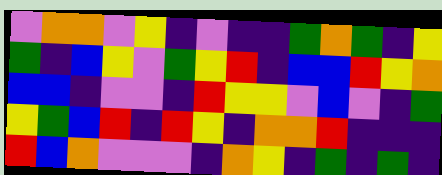[["violet", "orange", "orange", "violet", "yellow", "indigo", "violet", "indigo", "indigo", "green", "orange", "green", "indigo", "yellow"], ["green", "indigo", "blue", "yellow", "violet", "green", "yellow", "red", "indigo", "blue", "blue", "red", "yellow", "orange"], ["blue", "blue", "indigo", "violet", "violet", "indigo", "red", "yellow", "yellow", "violet", "blue", "violet", "indigo", "green"], ["yellow", "green", "blue", "red", "indigo", "red", "yellow", "indigo", "orange", "orange", "red", "indigo", "indigo", "indigo"], ["red", "blue", "orange", "violet", "violet", "violet", "indigo", "orange", "yellow", "indigo", "green", "indigo", "green", "indigo"]]